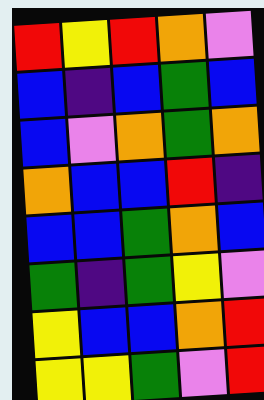[["red", "yellow", "red", "orange", "violet"], ["blue", "indigo", "blue", "green", "blue"], ["blue", "violet", "orange", "green", "orange"], ["orange", "blue", "blue", "red", "indigo"], ["blue", "blue", "green", "orange", "blue"], ["green", "indigo", "green", "yellow", "violet"], ["yellow", "blue", "blue", "orange", "red"], ["yellow", "yellow", "green", "violet", "red"]]